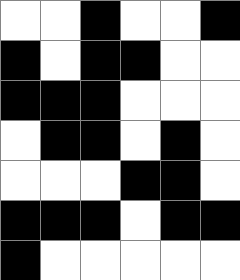[["white", "white", "black", "white", "white", "black"], ["black", "white", "black", "black", "white", "white"], ["black", "black", "black", "white", "white", "white"], ["white", "black", "black", "white", "black", "white"], ["white", "white", "white", "black", "black", "white"], ["black", "black", "black", "white", "black", "black"], ["black", "white", "white", "white", "white", "white"]]